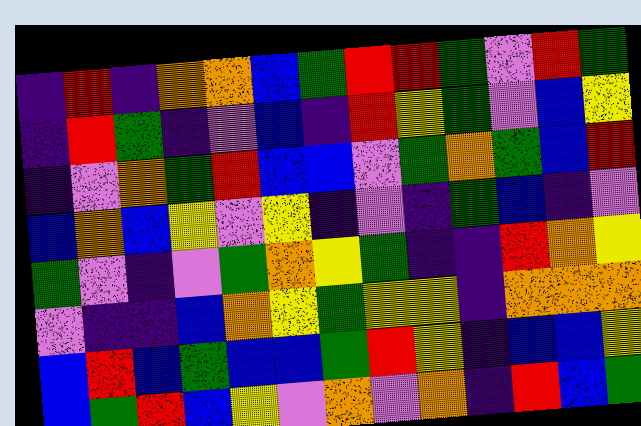[["indigo", "red", "indigo", "orange", "orange", "blue", "green", "red", "red", "green", "violet", "red", "green"], ["indigo", "red", "green", "indigo", "violet", "blue", "indigo", "red", "yellow", "green", "violet", "blue", "yellow"], ["indigo", "violet", "orange", "green", "red", "blue", "blue", "violet", "green", "orange", "green", "blue", "red"], ["blue", "orange", "blue", "yellow", "violet", "yellow", "indigo", "violet", "indigo", "green", "blue", "indigo", "violet"], ["green", "violet", "indigo", "violet", "green", "orange", "yellow", "green", "indigo", "indigo", "red", "orange", "yellow"], ["violet", "indigo", "indigo", "blue", "orange", "yellow", "green", "yellow", "yellow", "indigo", "orange", "orange", "orange"], ["blue", "red", "blue", "green", "blue", "blue", "green", "red", "yellow", "indigo", "blue", "blue", "yellow"], ["blue", "green", "red", "blue", "yellow", "violet", "orange", "violet", "orange", "indigo", "red", "blue", "green"]]